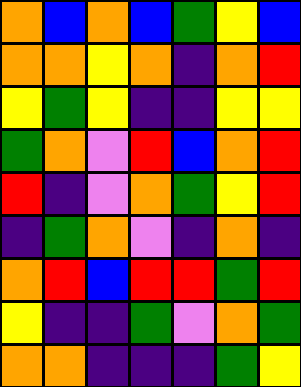[["orange", "blue", "orange", "blue", "green", "yellow", "blue"], ["orange", "orange", "yellow", "orange", "indigo", "orange", "red"], ["yellow", "green", "yellow", "indigo", "indigo", "yellow", "yellow"], ["green", "orange", "violet", "red", "blue", "orange", "red"], ["red", "indigo", "violet", "orange", "green", "yellow", "red"], ["indigo", "green", "orange", "violet", "indigo", "orange", "indigo"], ["orange", "red", "blue", "red", "red", "green", "red"], ["yellow", "indigo", "indigo", "green", "violet", "orange", "green"], ["orange", "orange", "indigo", "indigo", "indigo", "green", "yellow"]]